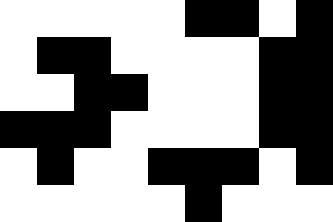[["white", "white", "white", "white", "white", "black", "black", "white", "black"], ["white", "black", "black", "white", "white", "white", "white", "black", "black"], ["white", "white", "black", "black", "white", "white", "white", "black", "black"], ["black", "black", "black", "white", "white", "white", "white", "black", "black"], ["white", "black", "white", "white", "black", "black", "black", "white", "black"], ["white", "white", "white", "white", "white", "black", "white", "white", "white"]]